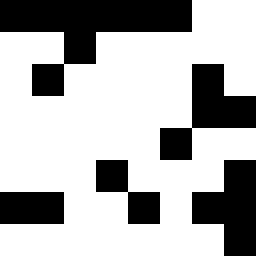[["black", "black", "black", "black", "black", "black", "white", "white"], ["white", "white", "black", "white", "white", "white", "white", "white"], ["white", "black", "white", "white", "white", "white", "black", "white"], ["white", "white", "white", "white", "white", "white", "black", "black"], ["white", "white", "white", "white", "white", "black", "white", "white"], ["white", "white", "white", "black", "white", "white", "white", "black"], ["black", "black", "white", "white", "black", "white", "black", "black"], ["white", "white", "white", "white", "white", "white", "white", "black"]]